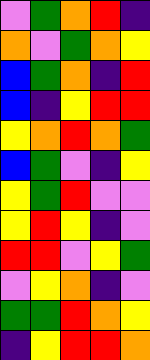[["violet", "green", "orange", "red", "indigo"], ["orange", "violet", "green", "orange", "yellow"], ["blue", "green", "orange", "indigo", "red"], ["blue", "indigo", "yellow", "red", "red"], ["yellow", "orange", "red", "orange", "green"], ["blue", "green", "violet", "indigo", "yellow"], ["yellow", "green", "red", "violet", "violet"], ["yellow", "red", "yellow", "indigo", "violet"], ["red", "red", "violet", "yellow", "green"], ["violet", "yellow", "orange", "indigo", "violet"], ["green", "green", "red", "orange", "yellow"], ["indigo", "yellow", "red", "red", "orange"]]